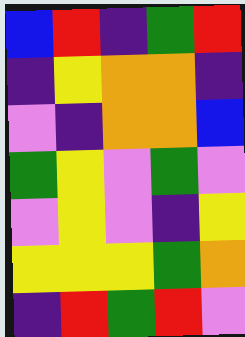[["blue", "red", "indigo", "green", "red"], ["indigo", "yellow", "orange", "orange", "indigo"], ["violet", "indigo", "orange", "orange", "blue"], ["green", "yellow", "violet", "green", "violet"], ["violet", "yellow", "violet", "indigo", "yellow"], ["yellow", "yellow", "yellow", "green", "orange"], ["indigo", "red", "green", "red", "violet"]]